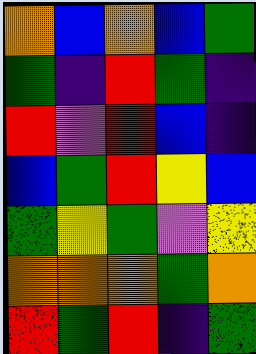[["orange", "blue", "orange", "blue", "green"], ["green", "indigo", "red", "green", "indigo"], ["red", "violet", "red", "blue", "indigo"], ["blue", "green", "red", "yellow", "blue"], ["green", "yellow", "green", "violet", "yellow"], ["orange", "orange", "orange", "green", "orange"], ["red", "green", "red", "indigo", "green"]]